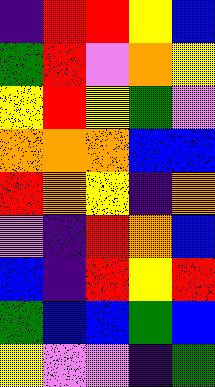[["indigo", "red", "red", "yellow", "blue"], ["green", "red", "violet", "orange", "yellow"], ["yellow", "red", "yellow", "green", "violet"], ["orange", "orange", "orange", "blue", "blue"], ["red", "orange", "yellow", "indigo", "orange"], ["violet", "indigo", "red", "orange", "blue"], ["blue", "indigo", "red", "yellow", "red"], ["green", "blue", "blue", "green", "blue"], ["yellow", "violet", "violet", "indigo", "green"]]